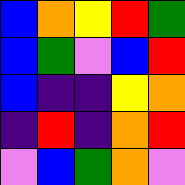[["blue", "orange", "yellow", "red", "green"], ["blue", "green", "violet", "blue", "red"], ["blue", "indigo", "indigo", "yellow", "orange"], ["indigo", "red", "indigo", "orange", "red"], ["violet", "blue", "green", "orange", "violet"]]